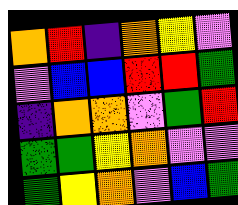[["orange", "red", "indigo", "orange", "yellow", "violet"], ["violet", "blue", "blue", "red", "red", "green"], ["indigo", "orange", "orange", "violet", "green", "red"], ["green", "green", "yellow", "orange", "violet", "violet"], ["green", "yellow", "orange", "violet", "blue", "green"]]